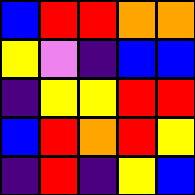[["blue", "red", "red", "orange", "orange"], ["yellow", "violet", "indigo", "blue", "blue"], ["indigo", "yellow", "yellow", "red", "red"], ["blue", "red", "orange", "red", "yellow"], ["indigo", "red", "indigo", "yellow", "blue"]]